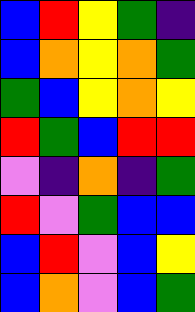[["blue", "red", "yellow", "green", "indigo"], ["blue", "orange", "yellow", "orange", "green"], ["green", "blue", "yellow", "orange", "yellow"], ["red", "green", "blue", "red", "red"], ["violet", "indigo", "orange", "indigo", "green"], ["red", "violet", "green", "blue", "blue"], ["blue", "red", "violet", "blue", "yellow"], ["blue", "orange", "violet", "blue", "green"]]